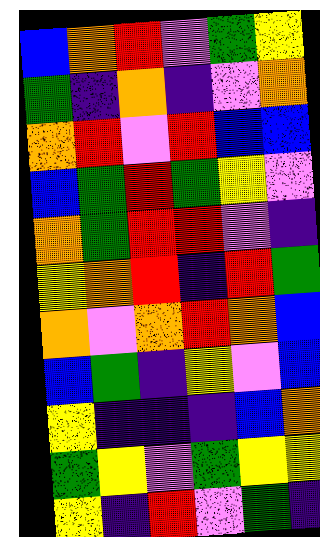[["blue", "orange", "red", "violet", "green", "yellow"], ["green", "indigo", "orange", "indigo", "violet", "orange"], ["orange", "red", "violet", "red", "blue", "blue"], ["blue", "green", "red", "green", "yellow", "violet"], ["orange", "green", "red", "red", "violet", "indigo"], ["yellow", "orange", "red", "indigo", "red", "green"], ["orange", "violet", "orange", "red", "orange", "blue"], ["blue", "green", "indigo", "yellow", "violet", "blue"], ["yellow", "indigo", "indigo", "indigo", "blue", "orange"], ["green", "yellow", "violet", "green", "yellow", "yellow"], ["yellow", "indigo", "red", "violet", "green", "indigo"]]